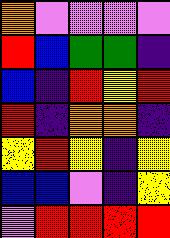[["orange", "violet", "violet", "violet", "violet"], ["red", "blue", "green", "green", "indigo"], ["blue", "indigo", "red", "yellow", "red"], ["red", "indigo", "orange", "orange", "indigo"], ["yellow", "red", "yellow", "indigo", "yellow"], ["blue", "blue", "violet", "indigo", "yellow"], ["violet", "red", "red", "red", "red"]]